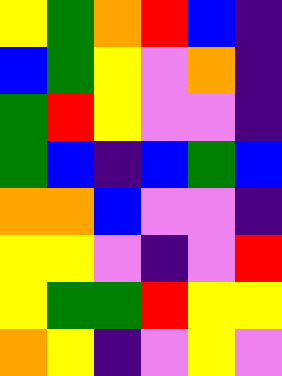[["yellow", "green", "orange", "red", "blue", "indigo"], ["blue", "green", "yellow", "violet", "orange", "indigo"], ["green", "red", "yellow", "violet", "violet", "indigo"], ["green", "blue", "indigo", "blue", "green", "blue"], ["orange", "orange", "blue", "violet", "violet", "indigo"], ["yellow", "yellow", "violet", "indigo", "violet", "red"], ["yellow", "green", "green", "red", "yellow", "yellow"], ["orange", "yellow", "indigo", "violet", "yellow", "violet"]]